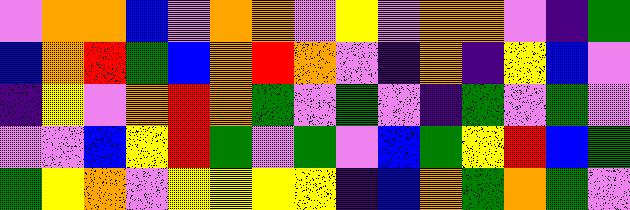[["violet", "orange", "orange", "blue", "violet", "orange", "orange", "violet", "yellow", "violet", "orange", "orange", "violet", "indigo", "green"], ["blue", "orange", "red", "green", "blue", "orange", "red", "orange", "violet", "indigo", "orange", "indigo", "yellow", "blue", "violet"], ["indigo", "yellow", "violet", "orange", "red", "orange", "green", "violet", "green", "violet", "indigo", "green", "violet", "green", "violet"], ["violet", "violet", "blue", "yellow", "red", "green", "violet", "green", "violet", "blue", "green", "yellow", "red", "blue", "green"], ["green", "yellow", "orange", "violet", "yellow", "yellow", "yellow", "yellow", "indigo", "blue", "orange", "green", "orange", "green", "violet"]]